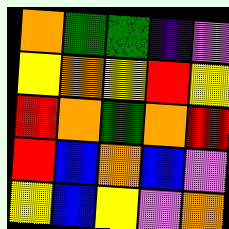[["orange", "green", "green", "indigo", "violet"], ["yellow", "orange", "yellow", "red", "yellow"], ["red", "orange", "green", "orange", "red"], ["red", "blue", "orange", "blue", "violet"], ["yellow", "blue", "yellow", "violet", "orange"]]